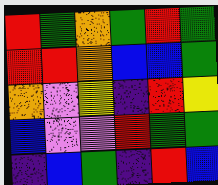[["red", "green", "orange", "green", "red", "green"], ["red", "red", "orange", "blue", "blue", "green"], ["orange", "violet", "yellow", "indigo", "red", "yellow"], ["blue", "violet", "violet", "red", "green", "green"], ["indigo", "blue", "green", "indigo", "red", "blue"]]